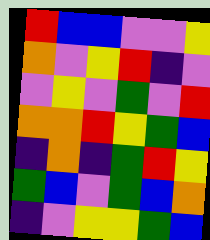[["red", "blue", "blue", "violet", "violet", "yellow"], ["orange", "violet", "yellow", "red", "indigo", "violet"], ["violet", "yellow", "violet", "green", "violet", "red"], ["orange", "orange", "red", "yellow", "green", "blue"], ["indigo", "orange", "indigo", "green", "red", "yellow"], ["green", "blue", "violet", "green", "blue", "orange"], ["indigo", "violet", "yellow", "yellow", "green", "blue"]]